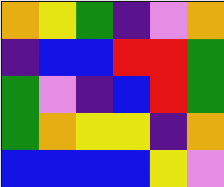[["orange", "yellow", "green", "indigo", "violet", "orange"], ["indigo", "blue", "blue", "red", "red", "green"], ["green", "violet", "indigo", "blue", "red", "green"], ["green", "orange", "yellow", "yellow", "indigo", "orange"], ["blue", "blue", "blue", "blue", "yellow", "violet"]]